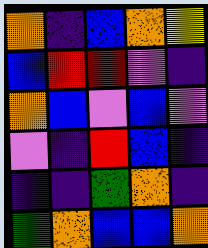[["orange", "indigo", "blue", "orange", "yellow"], ["blue", "red", "red", "violet", "indigo"], ["orange", "blue", "violet", "blue", "violet"], ["violet", "indigo", "red", "blue", "indigo"], ["indigo", "indigo", "green", "orange", "indigo"], ["green", "orange", "blue", "blue", "orange"]]